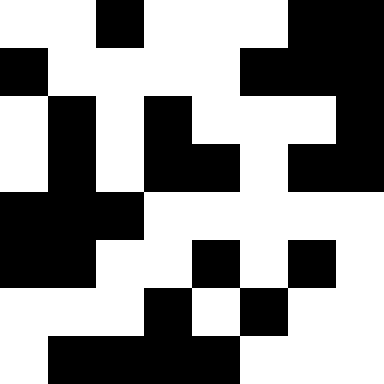[["white", "white", "black", "white", "white", "white", "black", "black"], ["black", "white", "white", "white", "white", "black", "black", "black"], ["white", "black", "white", "black", "white", "white", "white", "black"], ["white", "black", "white", "black", "black", "white", "black", "black"], ["black", "black", "black", "white", "white", "white", "white", "white"], ["black", "black", "white", "white", "black", "white", "black", "white"], ["white", "white", "white", "black", "white", "black", "white", "white"], ["white", "black", "black", "black", "black", "white", "white", "white"]]